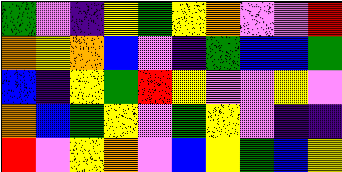[["green", "violet", "indigo", "yellow", "green", "yellow", "orange", "violet", "violet", "red"], ["orange", "yellow", "orange", "blue", "violet", "indigo", "green", "blue", "blue", "green"], ["blue", "indigo", "yellow", "green", "red", "yellow", "violet", "violet", "yellow", "violet"], ["orange", "blue", "green", "yellow", "violet", "green", "yellow", "violet", "indigo", "indigo"], ["red", "violet", "yellow", "orange", "violet", "blue", "yellow", "green", "blue", "yellow"]]